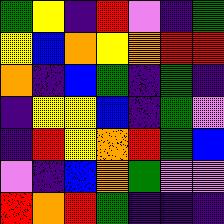[["green", "yellow", "indigo", "red", "violet", "indigo", "green"], ["yellow", "blue", "orange", "yellow", "orange", "red", "red"], ["orange", "indigo", "blue", "green", "indigo", "green", "indigo"], ["indigo", "yellow", "yellow", "blue", "indigo", "green", "violet"], ["indigo", "red", "yellow", "orange", "red", "green", "blue"], ["violet", "indigo", "blue", "orange", "green", "violet", "violet"], ["red", "orange", "red", "green", "indigo", "indigo", "indigo"]]